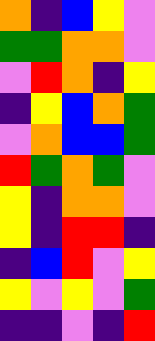[["orange", "indigo", "blue", "yellow", "violet"], ["green", "green", "orange", "orange", "violet"], ["violet", "red", "orange", "indigo", "yellow"], ["indigo", "yellow", "blue", "orange", "green"], ["violet", "orange", "blue", "blue", "green"], ["red", "green", "orange", "green", "violet"], ["yellow", "indigo", "orange", "orange", "violet"], ["yellow", "indigo", "red", "red", "indigo"], ["indigo", "blue", "red", "violet", "yellow"], ["yellow", "violet", "yellow", "violet", "green"], ["indigo", "indigo", "violet", "indigo", "red"]]